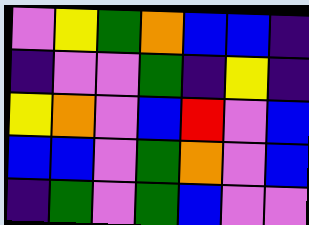[["violet", "yellow", "green", "orange", "blue", "blue", "indigo"], ["indigo", "violet", "violet", "green", "indigo", "yellow", "indigo"], ["yellow", "orange", "violet", "blue", "red", "violet", "blue"], ["blue", "blue", "violet", "green", "orange", "violet", "blue"], ["indigo", "green", "violet", "green", "blue", "violet", "violet"]]